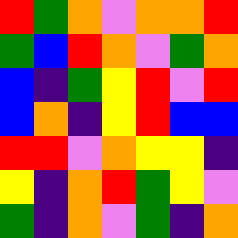[["red", "green", "orange", "violet", "orange", "orange", "red"], ["green", "blue", "red", "orange", "violet", "green", "orange"], ["blue", "indigo", "green", "yellow", "red", "violet", "red"], ["blue", "orange", "indigo", "yellow", "red", "blue", "blue"], ["red", "red", "violet", "orange", "yellow", "yellow", "indigo"], ["yellow", "indigo", "orange", "red", "green", "yellow", "violet"], ["green", "indigo", "orange", "violet", "green", "indigo", "orange"]]